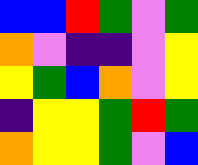[["blue", "blue", "red", "green", "violet", "green"], ["orange", "violet", "indigo", "indigo", "violet", "yellow"], ["yellow", "green", "blue", "orange", "violet", "yellow"], ["indigo", "yellow", "yellow", "green", "red", "green"], ["orange", "yellow", "yellow", "green", "violet", "blue"]]